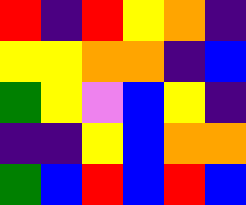[["red", "indigo", "red", "yellow", "orange", "indigo"], ["yellow", "yellow", "orange", "orange", "indigo", "blue"], ["green", "yellow", "violet", "blue", "yellow", "indigo"], ["indigo", "indigo", "yellow", "blue", "orange", "orange"], ["green", "blue", "red", "blue", "red", "blue"]]